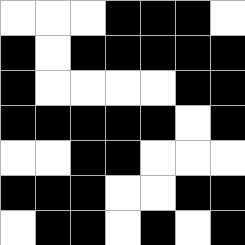[["white", "white", "white", "black", "black", "black", "white"], ["black", "white", "black", "black", "black", "black", "black"], ["black", "white", "white", "white", "white", "black", "black"], ["black", "black", "black", "black", "black", "white", "black"], ["white", "white", "black", "black", "white", "white", "white"], ["black", "black", "black", "white", "white", "black", "black"], ["white", "black", "black", "white", "black", "white", "black"]]